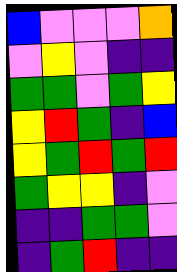[["blue", "violet", "violet", "violet", "orange"], ["violet", "yellow", "violet", "indigo", "indigo"], ["green", "green", "violet", "green", "yellow"], ["yellow", "red", "green", "indigo", "blue"], ["yellow", "green", "red", "green", "red"], ["green", "yellow", "yellow", "indigo", "violet"], ["indigo", "indigo", "green", "green", "violet"], ["indigo", "green", "red", "indigo", "indigo"]]